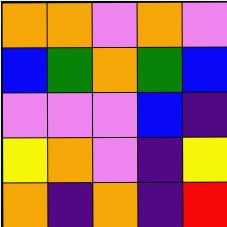[["orange", "orange", "violet", "orange", "violet"], ["blue", "green", "orange", "green", "blue"], ["violet", "violet", "violet", "blue", "indigo"], ["yellow", "orange", "violet", "indigo", "yellow"], ["orange", "indigo", "orange", "indigo", "red"]]